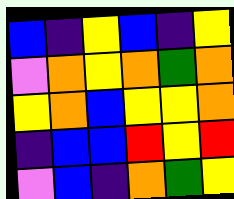[["blue", "indigo", "yellow", "blue", "indigo", "yellow"], ["violet", "orange", "yellow", "orange", "green", "orange"], ["yellow", "orange", "blue", "yellow", "yellow", "orange"], ["indigo", "blue", "blue", "red", "yellow", "red"], ["violet", "blue", "indigo", "orange", "green", "yellow"]]